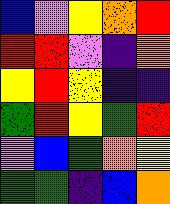[["blue", "violet", "yellow", "orange", "red"], ["red", "red", "violet", "indigo", "orange"], ["yellow", "red", "yellow", "indigo", "indigo"], ["green", "red", "yellow", "green", "red"], ["violet", "blue", "green", "orange", "yellow"], ["green", "green", "indigo", "blue", "orange"]]